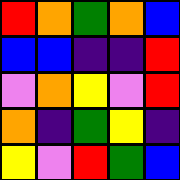[["red", "orange", "green", "orange", "blue"], ["blue", "blue", "indigo", "indigo", "red"], ["violet", "orange", "yellow", "violet", "red"], ["orange", "indigo", "green", "yellow", "indigo"], ["yellow", "violet", "red", "green", "blue"]]